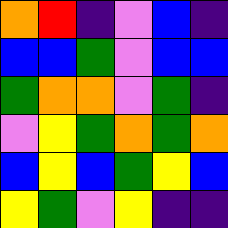[["orange", "red", "indigo", "violet", "blue", "indigo"], ["blue", "blue", "green", "violet", "blue", "blue"], ["green", "orange", "orange", "violet", "green", "indigo"], ["violet", "yellow", "green", "orange", "green", "orange"], ["blue", "yellow", "blue", "green", "yellow", "blue"], ["yellow", "green", "violet", "yellow", "indigo", "indigo"]]